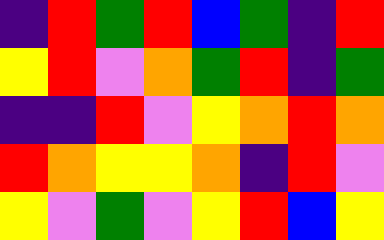[["indigo", "red", "green", "red", "blue", "green", "indigo", "red"], ["yellow", "red", "violet", "orange", "green", "red", "indigo", "green"], ["indigo", "indigo", "red", "violet", "yellow", "orange", "red", "orange"], ["red", "orange", "yellow", "yellow", "orange", "indigo", "red", "violet"], ["yellow", "violet", "green", "violet", "yellow", "red", "blue", "yellow"]]